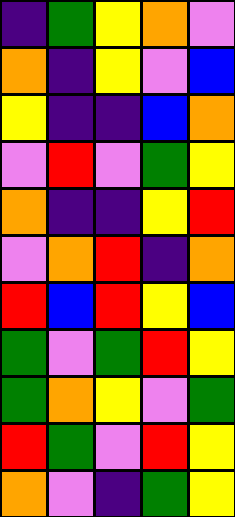[["indigo", "green", "yellow", "orange", "violet"], ["orange", "indigo", "yellow", "violet", "blue"], ["yellow", "indigo", "indigo", "blue", "orange"], ["violet", "red", "violet", "green", "yellow"], ["orange", "indigo", "indigo", "yellow", "red"], ["violet", "orange", "red", "indigo", "orange"], ["red", "blue", "red", "yellow", "blue"], ["green", "violet", "green", "red", "yellow"], ["green", "orange", "yellow", "violet", "green"], ["red", "green", "violet", "red", "yellow"], ["orange", "violet", "indigo", "green", "yellow"]]